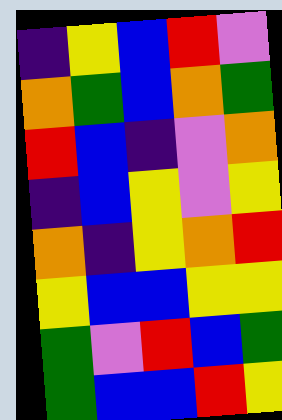[["indigo", "yellow", "blue", "red", "violet"], ["orange", "green", "blue", "orange", "green"], ["red", "blue", "indigo", "violet", "orange"], ["indigo", "blue", "yellow", "violet", "yellow"], ["orange", "indigo", "yellow", "orange", "red"], ["yellow", "blue", "blue", "yellow", "yellow"], ["green", "violet", "red", "blue", "green"], ["green", "blue", "blue", "red", "yellow"]]